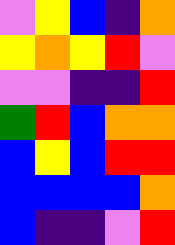[["violet", "yellow", "blue", "indigo", "orange"], ["yellow", "orange", "yellow", "red", "violet"], ["violet", "violet", "indigo", "indigo", "red"], ["green", "red", "blue", "orange", "orange"], ["blue", "yellow", "blue", "red", "red"], ["blue", "blue", "blue", "blue", "orange"], ["blue", "indigo", "indigo", "violet", "red"]]